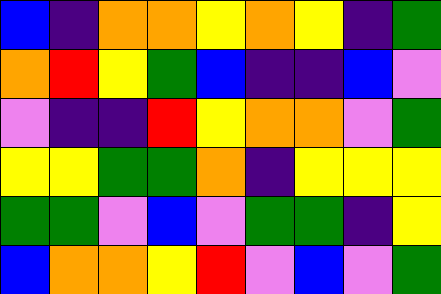[["blue", "indigo", "orange", "orange", "yellow", "orange", "yellow", "indigo", "green"], ["orange", "red", "yellow", "green", "blue", "indigo", "indigo", "blue", "violet"], ["violet", "indigo", "indigo", "red", "yellow", "orange", "orange", "violet", "green"], ["yellow", "yellow", "green", "green", "orange", "indigo", "yellow", "yellow", "yellow"], ["green", "green", "violet", "blue", "violet", "green", "green", "indigo", "yellow"], ["blue", "orange", "orange", "yellow", "red", "violet", "blue", "violet", "green"]]